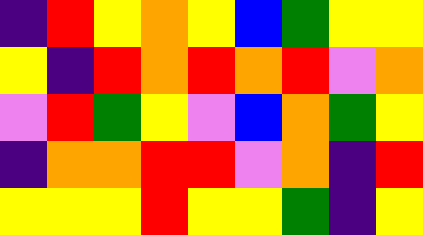[["indigo", "red", "yellow", "orange", "yellow", "blue", "green", "yellow", "yellow"], ["yellow", "indigo", "red", "orange", "red", "orange", "red", "violet", "orange"], ["violet", "red", "green", "yellow", "violet", "blue", "orange", "green", "yellow"], ["indigo", "orange", "orange", "red", "red", "violet", "orange", "indigo", "red"], ["yellow", "yellow", "yellow", "red", "yellow", "yellow", "green", "indigo", "yellow"]]